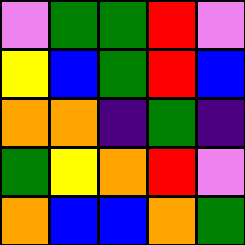[["violet", "green", "green", "red", "violet"], ["yellow", "blue", "green", "red", "blue"], ["orange", "orange", "indigo", "green", "indigo"], ["green", "yellow", "orange", "red", "violet"], ["orange", "blue", "blue", "orange", "green"]]